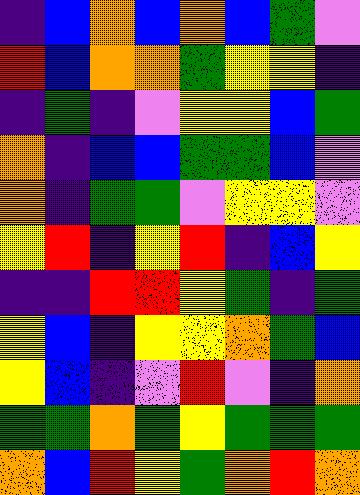[["indigo", "blue", "orange", "blue", "orange", "blue", "green", "violet"], ["red", "blue", "orange", "orange", "green", "yellow", "yellow", "indigo"], ["indigo", "green", "indigo", "violet", "yellow", "yellow", "blue", "green"], ["orange", "indigo", "blue", "blue", "green", "green", "blue", "violet"], ["orange", "indigo", "green", "green", "violet", "yellow", "yellow", "violet"], ["yellow", "red", "indigo", "yellow", "red", "indigo", "blue", "yellow"], ["indigo", "indigo", "red", "red", "yellow", "green", "indigo", "green"], ["yellow", "blue", "indigo", "yellow", "yellow", "orange", "green", "blue"], ["yellow", "blue", "indigo", "violet", "red", "violet", "indigo", "orange"], ["green", "green", "orange", "green", "yellow", "green", "green", "green"], ["orange", "blue", "red", "yellow", "green", "orange", "red", "orange"]]